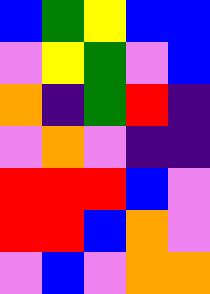[["blue", "green", "yellow", "blue", "blue"], ["violet", "yellow", "green", "violet", "blue"], ["orange", "indigo", "green", "red", "indigo"], ["violet", "orange", "violet", "indigo", "indigo"], ["red", "red", "red", "blue", "violet"], ["red", "red", "blue", "orange", "violet"], ["violet", "blue", "violet", "orange", "orange"]]